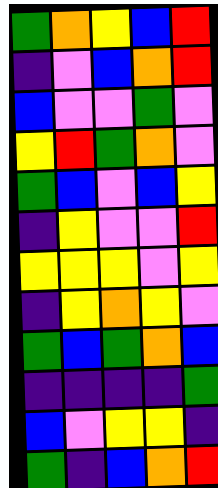[["green", "orange", "yellow", "blue", "red"], ["indigo", "violet", "blue", "orange", "red"], ["blue", "violet", "violet", "green", "violet"], ["yellow", "red", "green", "orange", "violet"], ["green", "blue", "violet", "blue", "yellow"], ["indigo", "yellow", "violet", "violet", "red"], ["yellow", "yellow", "yellow", "violet", "yellow"], ["indigo", "yellow", "orange", "yellow", "violet"], ["green", "blue", "green", "orange", "blue"], ["indigo", "indigo", "indigo", "indigo", "green"], ["blue", "violet", "yellow", "yellow", "indigo"], ["green", "indigo", "blue", "orange", "red"]]